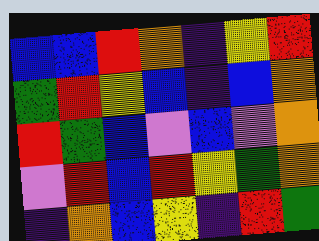[["blue", "blue", "red", "orange", "indigo", "yellow", "red"], ["green", "red", "yellow", "blue", "indigo", "blue", "orange"], ["red", "green", "blue", "violet", "blue", "violet", "orange"], ["violet", "red", "blue", "red", "yellow", "green", "orange"], ["indigo", "orange", "blue", "yellow", "indigo", "red", "green"]]